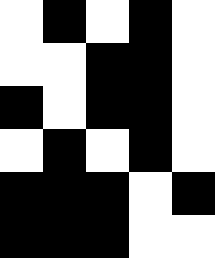[["white", "black", "white", "black", "white"], ["white", "white", "black", "black", "white"], ["black", "white", "black", "black", "white"], ["white", "black", "white", "black", "white"], ["black", "black", "black", "white", "black"], ["black", "black", "black", "white", "white"]]